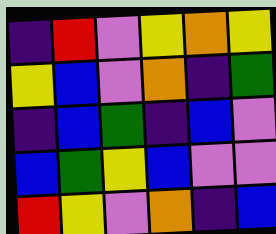[["indigo", "red", "violet", "yellow", "orange", "yellow"], ["yellow", "blue", "violet", "orange", "indigo", "green"], ["indigo", "blue", "green", "indigo", "blue", "violet"], ["blue", "green", "yellow", "blue", "violet", "violet"], ["red", "yellow", "violet", "orange", "indigo", "blue"]]